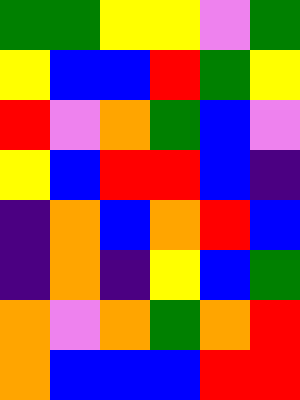[["green", "green", "yellow", "yellow", "violet", "green"], ["yellow", "blue", "blue", "red", "green", "yellow"], ["red", "violet", "orange", "green", "blue", "violet"], ["yellow", "blue", "red", "red", "blue", "indigo"], ["indigo", "orange", "blue", "orange", "red", "blue"], ["indigo", "orange", "indigo", "yellow", "blue", "green"], ["orange", "violet", "orange", "green", "orange", "red"], ["orange", "blue", "blue", "blue", "red", "red"]]